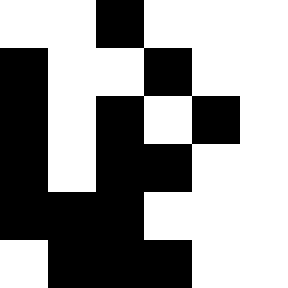[["white", "white", "black", "white", "white", "white"], ["black", "white", "white", "black", "white", "white"], ["black", "white", "black", "white", "black", "white"], ["black", "white", "black", "black", "white", "white"], ["black", "black", "black", "white", "white", "white"], ["white", "black", "black", "black", "white", "white"]]